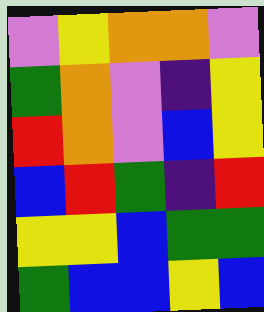[["violet", "yellow", "orange", "orange", "violet"], ["green", "orange", "violet", "indigo", "yellow"], ["red", "orange", "violet", "blue", "yellow"], ["blue", "red", "green", "indigo", "red"], ["yellow", "yellow", "blue", "green", "green"], ["green", "blue", "blue", "yellow", "blue"]]